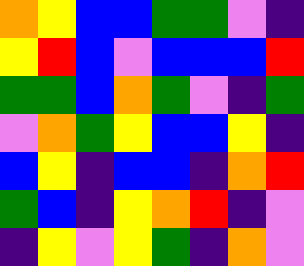[["orange", "yellow", "blue", "blue", "green", "green", "violet", "indigo"], ["yellow", "red", "blue", "violet", "blue", "blue", "blue", "red"], ["green", "green", "blue", "orange", "green", "violet", "indigo", "green"], ["violet", "orange", "green", "yellow", "blue", "blue", "yellow", "indigo"], ["blue", "yellow", "indigo", "blue", "blue", "indigo", "orange", "red"], ["green", "blue", "indigo", "yellow", "orange", "red", "indigo", "violet"], ["indigo", "yellow", "violet", "yellow", "green", "indigo", "orange", "violet"]]